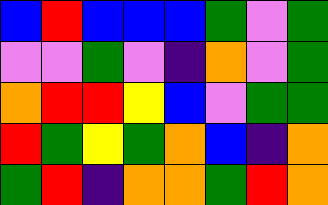[["blue", "red", "blue", "blue", "blue", "green", "violet", "green"], ["violet", "violet", "green", "violet", "indigo", "orange", "violet", "green"], ["orange", "red", "red", "yellow", "blue", "violet", "green", "green"], ["red", "green", "yellow", "green", "orange", "blue", "indigo", "orange"], ["green", "red", "indigo", "orange", "orange", "green", "red", "orange"]]